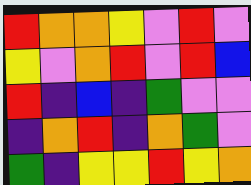[["red", "orange", "orange", "yellow", "violet", "red", "violet"], ["yellow", "violet", "orange", "red", "violet", "red", "blue"], ["red", "indigo", "blue", "indigo", "green", "violet", "violet"], ["indigo", "orange", "red", "indigo", "orange", "green", "violet"], ["green", "indigo", "yellow", "yellow", "red", "yellow", "orange"]]